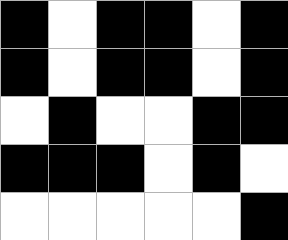[["black", "white", "black", "black", "white", "black"], ["black", "white", "black", "black", "white", "black"], ["white", "black", "white", "white", "black", "black"], ["black", "black", "black", "white", "black", "white"], ["white", "white", "white", "white", "white", "black"]]